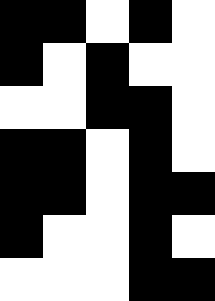[["black", "black", "white", "black", "white"], ["black", "white", "black", "white", "white"], ["white", "white", "black", "black", "white"], ["black", "black", "white", "black", "white"], ["black", "black", "white", "black", "black"], ["black", "white", "white", "black", "white"], ["white", "white", "white", "black", "black"]]